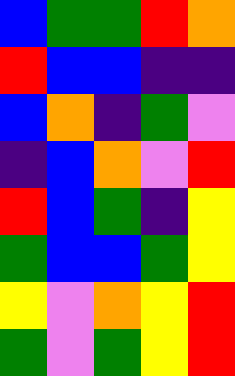[["blue", "green", "green", "red", "orange"], ["red", "blue", "blue", "indigo", "indigo"], ["blue", "orange", "indigo", "green", "violet"], ["indigo", "blue", "orange", "violet", "red"], ["red", "blue", "green", "indigo", "yellow"], ["green", "blue", "blue", "green", "yellow"], ["yellow", "violet", "orange", "yellow", "red"], ["green", "violet", "green", "yellow", "red"]]